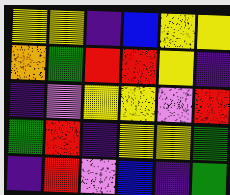[["yellow", "yellow", "indigo", "blue", "yellow", "yellow"], ["orange", "green", "red", "red", "yellow", "indigo"], ["indigo", "violet", "yellow", "yellow", "violet", "red"], ["green", "red", "indigo", "yellow", "yellow", "green"], ["indigo", "red", "violet", "blue", "indigo", "green"]]